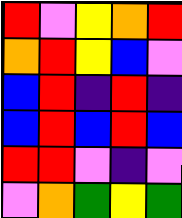[["red", "violet", "yellow", "orange", "red"], ["orange", "red", "yellow", "blue", "violet"], ["blue", "red", "indigo", "red", "indigo"], ["blue", "red", "blue", "red", "blue"], ["red", "red", "violet", "indigo", "violet"], ["violet", "orange", "green", "yellow", "green"]]